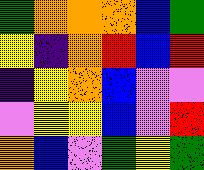[["green", "orange", "orange", "orange", "blue", "green"], ["yellow", "indigo", "orange", "red", "blue", "red"], ["indigo", "yellow", "orange", "blue", "violet", "violet"], ["violet", "yellow", "yellow", "blue", "violet", "red"], ["orange", "blue", "violet", "green", "yellow", "green"]]